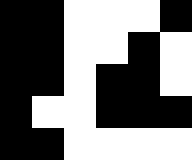[["black", "black", "white", "white", "white", "black"], ["black", "black", "white", "white", "black", "white"], ["black", "black", "white", "black", "black", "white"], ["black", "white", "white", "black", "black", "black"], ["black", "black", "white", "white", "white", "white"]]